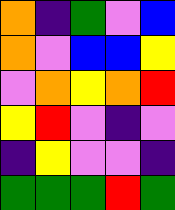[["orange", "indigo", "green", "violet", "blue"], ["orange", "violet", "blue", "blue", "yellow"], ["violet", "orange", "yellow", "orange", "red"], ["yellow", "red", "violet", "indigo", "violet"], ["indigo", "yellow", "violet", "violet", "indigo"], ["green", "green", "green", "red", "green"]]